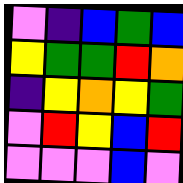[["violet", "indigo", "blue", "green", "blue"], ["yellow", "green", "green", "red", "orange"], ["indigo", "yellow", "orange", "yellow", "green"], ["violet", "red", "yellow", "blue", "red"], ["violet", "violet", "violet", "blue", "violet"]]